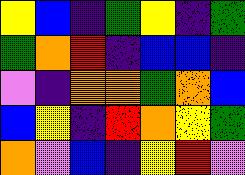[["yellow", "blue", "indigo", "green", "yellow", "indigo", "green"], ["green", "orange", "red", "indigo", "blue", "blue", "indigo"], ["violet", "indigo", "orange", "orange", "green", "orange", "blue"], ["blue", "yellow", "indigo", "red", "orange", "yellow", "green"], ["orange", "violet", "blue", "indigo", "yellow", "red", "violet"]]